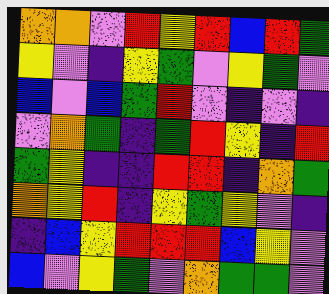[["orange", "orange", "violet", "red", "yellow", "red", "blue", "red", "green"], ["yellow", "violet", "indigo", "yellow", "green", "violet", "yellow", "green", "violet"], ["blue", "violet", "blue", "green", "red", "violet", "indigo", "violet", "indigo"], ["violet", "orange", "green", "indigo", "green", "red", "yellow", "indigo", "red"], ["green", "yellow", "indigo", "indigo", "red", "red", "indigo", "orange", "green"], ["orange", "yellow", "red", "indigo", "yellow", "green", "yellow", "violet", "indigo"], ["indigo", "blue", "yellow", "red", "red", "red", "blue", "yellow", "violet"], ["blue", "violet", "yellow", "green", "violet", "orange", "green", "green", "violet"]]